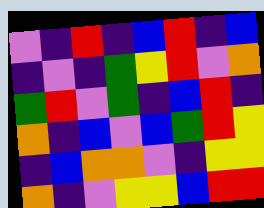[["violet", "indigo", "red", "indigo", "blue", "red", "indigo", "blue"], ["indigo", "violet", "indigo", "green", "yellow", "red", "violet", "orange"], ["green", "red", "violet", "green", "indigo", "blue", "red", "indigo"], ["orange", "indigo", "blue", "violet", "blue", "green", "red", "yellow"], ["indigo", "blue", "orange", "orange", "violet", "indigo", "yellow", "yellow"], ["orange", "indigo", "violet", "yellow", "yellow", "blue", "red", "red"]]